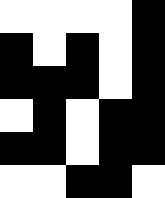[["white", "white", "white", "white", "black"], ["black", "white", "black", "white", "black"], ["black", "black", "black", "white", "black"], ["white", "black", "white", "black", "black"], ["black", "black", "white", "black", "black"], ["white", "white", "black", "black", "white"]]